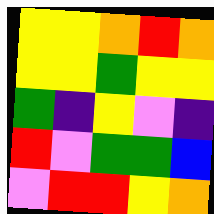[["yellow", "yellow", "orange", "red", "orange"], ["yellow", "yellow", "green", "yellow", "yellow"], ["green", "indigo", "yellow", "violet", "indigo"], ["red", "violet", "green", "green", "blue"], ["violet", "red", "red", "yellow", "orange"]]